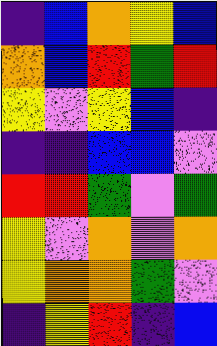[["indigo", "blue", "orange", "yellow", "blue"], ["orange", "blue", "red", "green", "red"], ["yellow", "violet", "yellow", "blue", "indigo"], ["indigo", "indigo", "blue", "blue", "violet"], ["red", "red", "green", "violet", "green"], ["yellow", "violet", "orange", "violet", "orange"], ["yellow", "orange", "orange", "green", "violet"], ["indigo", "yellow", "red", "indigo", "blue"]]